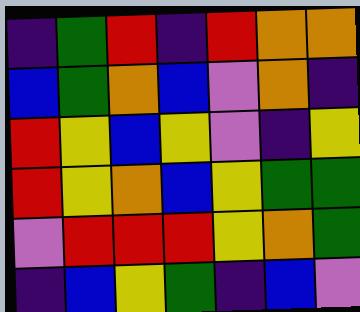[["indigo", "green", "red", "indigo", "red", "orange", "orange"], ["blue", "green", "orange", "blue", "violet", "orange", "indigo"], ["red", "yellow", "blue", "yellow", "violet", "indigo", "yellow"], ["red", "yellow", "orange", "blue", "yellow", "green", "green"], ["violet", "red", "red", "red", "yellow", "orange", "green"], ["indigo", "blue", "yellow", "green", "indigo", "blue", "violet"]]